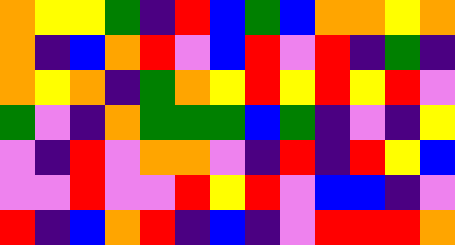[["orange", "yellow", "yellow", "green", "indigo", "red", "blue", "green", "blue", "orange", "orange", "yellow", "orange"], ["orange", "indigo", "blue", "orange", "red", "violet", "blue", "red", "violet", "red", "indigo", "green", "indigo"], ["orange", "yellow", "orange", "indigo", "green", "orange", "yellow", "red", "yellow", "red", "yellow", "red", "violet"], ["green", "violet", "indigo", "orange", "green", "green", "green", "blue", "green", "indigo", "violet", "indigo", "yellow"], ["violet", "indigo", "red", "violet", "orange", "orange", "violet", "indigo", "red", "indigo", "red", "yellow", "blue"], ["violet", "violet", "red", "violet", "violet", "red", "yellow", "red", "violet", "blue", "blue", "indigo", "violet"], ["red", "indigo", "blue", "orange", "red", "indigo", "blue", "indigo", "violet", "red", "red", "red", "orange"]]